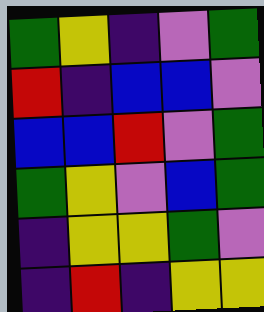[["green", "yellow", "indigo", "violet", "green"], ["red", "indigo", "blue", "blue", "violet"], ["blue", "blue", "red", "violet", "green"], ["green", "yellow", "violet", "blue", "green"], ["indigo", "yellow", "yellow", "green", "violet"], ["indigo", "red", "indigo", "yellow", "yellow"]]